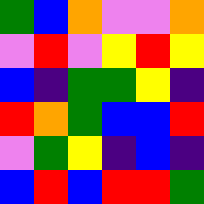[["green", "blue", "orange", "violet", "violet", "orange"], ["violet", "red", "violet", "yellow", "red", "yellow"], ["blue", "indigo", "green", "green", "yellow", "indigo"], ["red", "orange", "green", "blue", "blue", "red"], ["violet", "green", "yellow", "indigo", "blue", "indigo"], ["blue", "red", "blue", "red", "red", "green"]]